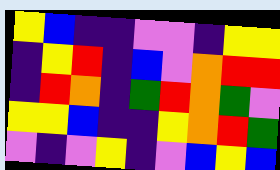[["yellow", "blue", "indigo", "indigo", "violet", "violet", "indigo", "yellow", "yellow"], ["indigo", "yellow", "red", "indigo", "blue", "violet", "orange", "red", "red"], ["indigo", "red", "orange", "indigo", "green", "red", "orange", "green", "violet"], ["yellow", "yellow", "blue", "indigo", "indigo", "yellow", "orange", "red", "green"], ["violet", "indigo", "violet", "yellow", "indigo", "violet", "blue", "yellow", "blue"]]